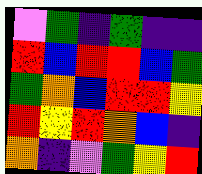[["violet", "green", "indigo", "green", "indigo", "indigo"], ["red", "blue", "red", "red", "blue", "green"], ["green", "orange", "blue", "red", "red", "yellow"], ["red", "yellow", "red", "orange", "blue", "indigo"], ["orange", "indigo", "violet", "green", "yellow", "red"]]